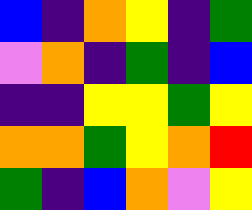[["blue", "indigo", "orange", "yellow", "indigo", "green"], ["violet", "orange", "indigo", "green", "indigo", "blue"], ["indigo", "indigo", "yellow", "yellow", "green", "yellow"], ["orange", "orange", "green", "yellow", "orange", "red"], ["green", "indigo", "blue", "orange", "violet", "yellow"]]